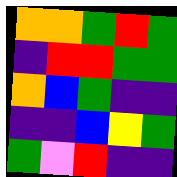[["orange", "orange", "green", "red", "green"], ["indigo", "red", "red", "green", "green"], ["orange", "blue", "green", "indigo", "indigo"], ["indigo", "indigo", "blue", "yellow", "green"], ["green", "violet", "red", "indigo", "indigo"]]